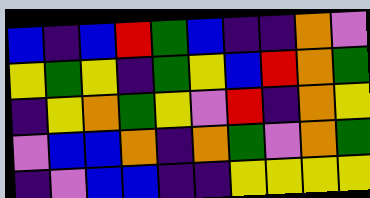[["blue", "indigo", "blue", "red", "green", "blue", "indigo", "indigo", "orange", "violet"], ["yellow", "green", "yellow", "indigo", "green", "yellow", "blue", "red", "orange", "green"], ["indigo", "yellow", "orange", "green", "yellow", "violet", "red", "indigo", "orange", "yellow"], ["violet", "blue", "blue", "orange", "indigo", "orange", "green", "violet", "orange", "green"], ["indigo", "violet", "blue", "blue", "indigo", "indigo", "yellow", "yellow", "yellow", "yellow"]]